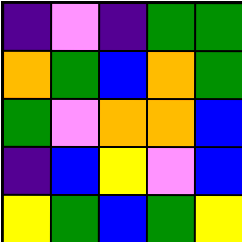[["indigo", "violet", "indigo", "green", "green"], ["orange", "green", "blue", "orange", "green"], ["green", "violet", "orange", "orange", "blue"], ["indigo", "blue", "yellow", "violet", "blue"], ["yellow", "green", "blue", "green", "yellow"]]